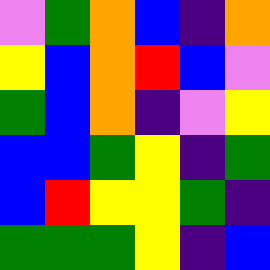[["violet", "green", "orange", "blue", "indigo", "orange"], ["yellow", "blue", "orange", "red", "blue", "violet"], ["green", "blue", "orange", "indigo", "violet", "yellow"], ["blue", "blue", "green", "yellow", "indigo", "green"], ["blue", "red", "yellow", "yellow", "green", "indigo"], ["green", "green", "green", "yellow", "indigo", "blue"]]